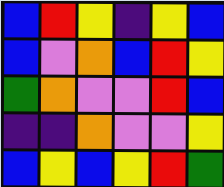[["blue", "red", "yellow", "indigo", "yellow", "blue"], ["blue", "violet", "orange", "blue", "red", "yellow"], ["green", "orange", "violet", "violet", "red", "blue"], ["indigo", "indigo", "orange", "violet", "violet", "yellow"], ["blue", "yellow", "blue", "yellow", "red", "green"]]